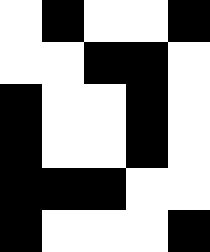[["white", "black", "white", "white", "black"], ["white", "white", "black", "black", "white"], ["black", "white", "white", "black", "white"], ["black", "white", "white", "black", "white"], ["black", "black", "black", "white", "white"], ["black", "white", "white", "white", "black"]]